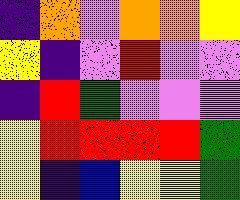[["indigo", "orange", "violet", "orange", "orange", "yellow"], ["yellow", "indigo", "violet", "red", "violet", "violet"], ["indigo", "red", "green", "violet", "violet", "violet"], ["yellow", "red", "red", "red", "red", "green"], ["yellow", "indigo", "blue", "yellow", "yellow", "green"]]